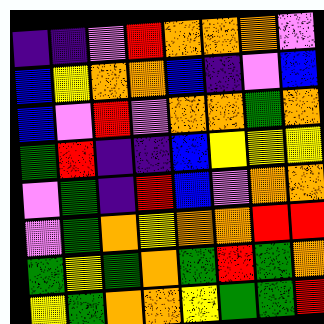[["indigo", "indigo", "violet", "red", "orange", "orange", "orange", "violet"], ["blue", "yellow", "orange", "orange", "blue", "indigo", "violet", "blue"], ["blue", "violet", "red", "violet", "orange", "orange", "green", "orange"], ["green", "red", "indigo", "indigo", "blue", "yellow", "yellow", "yellow"], ["violet", "green", "indigo", "red", "blue", "violet", "orange", "orange"], ["violet", "green", "orange", "yellow", "orange", "orange", "red", "red"], ["green", "yellow", "green", "orange", "green", "red", "green", "orange"], ["yellow", "green", "orange", "orange", "yellow", "green", "green", "red"]]